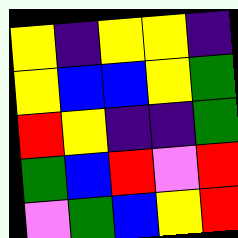[["yellow", "indigo", "yellow", "yellow", "indigo"], ["yellow", "blue", "blue", "yellow", "green"], ["red", "yellow", "indigo", "indigo", "green"], ["green", "blue", "red", "violet", "red"], ["violet", "green", "blue", "yellow", "red"]]